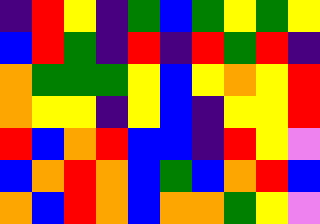[["indigo", "red", "yellow", "indigo", "green", "blue", "green", "yellow", "green", "yellow"], ["blue", "red", "green", "indigo", "red", "indigo", "red", "green", "red", "indigo"], ["orange", "green", "green", "green", "yellow", "blue", "yellow", "orange", "yellow", "red"], ["orange", "yellow", "yellow", "indigo", "yellow", "blue", "indigo", "yellow", "yellow", "red"], ["red", "blue", "orange", "red", "blue", "blue", "indigo", "red", "yellow", "violet"], ["blue", "orange", "red", "orange", "blue", "green", "blue", "orange", "red", "blue"], ["orange", "blue", "red", "orange", "blue", "orange", "orange", "green", "yellow", "violet"]]